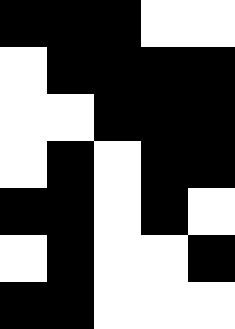[["black", "black", "black", "white", "white"], ["white", "black", "black", "black", "black"], ["white", "white", "black", "black", "black"], ["white", "black", "white", "black", "black"], ["black", "black", "white", "black", "white"], ["white", "black", "white", "white", "black"], ["black", "black", "white", "white", "white"]]